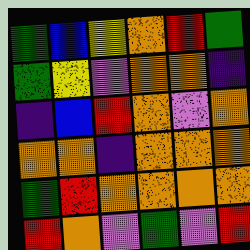[["green", "blue", "yellow", "orange", "red", "green"], ["green", "yellow", "violet", "orange", "orange", "indigo"], ["indigo", "blue", "red", "orange", "violet", "orange"], ["orange", "orange", "indigo", "orange", "orange", "orange"], ["green", "red", "orange", "orange", "orange", "orange"], ["red", "orange", "violet", "green", "violet", "red"]]